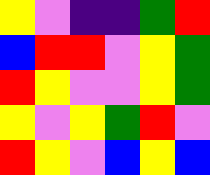[["yellow", "violet", "indigo", "indigo", "green", "red"], ["blue", "red", "red", "violet", "yellow", "green"], ["red", "yellow", "violet", "violet", "yellow", "green"], ["yellow", "violet", "yellow", "green", "red", "violet"], ["red", "yellow", "violet", "blue", "yellow", "blue"]]